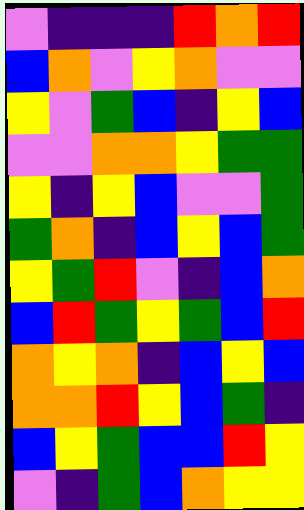[["violet", "indigo", "indigo", "indigo", "red", "orange", "red"], ["blue", "orange", "violet", "yellow", "orange", "violet", "violet"], ["yellow", "violet", "green", "blue", "indigo", "yellow", "blue"], ["violet", "violet", "orange", "orange", "yellow", "green", "green"], ["yellow", "indigo", "yellow", "blue", "violet", "violet", "green"], ["green", "orange", "indigo", "blue", "yellow", "blue", "green"], ["yellow", "green", "red", "violet", "indigo", "blue", "orange"], ["blue", "red", "green", "yellow", "green", "blue", "red"], ["orange", "yellow", "orange", "indigo", "blue", "yellow", "blue"], ["orange", "orange", "red", "yellow", "blue", "green", "indigo"], ["blue", "yellow", "green", "blue", "blue", "red", "yellow"], ["violet", "indigo", "green", "blue", "orange", "yellow", "yellow"]]